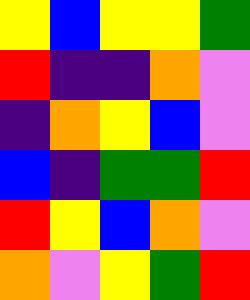[["yellow", "blue", "yellow", "yellow", "green"], ["red", "indigo", "indigo", "orange", "violet"], ["indigo", "orange", "yellow", "blue", "violet"], ["blue", "indigo", "green", "green", "red"], ["red", "yellow", "blue", "orange", "violet"], ["orange", "violet", "yellow", "green", "red"]]